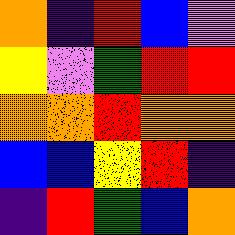[["orange", "indigo", "red", "blue", "violet"], ["yellow", "violet", "green", "red", "red"], ["orange", "orange", "red", "orange", "orange"], ["blue", "blue", "yellow", "red", "indigo"], ["indigo", "red", "green", "blue", "orange"]]